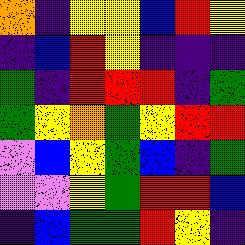[["orange", "indigo", "yellow", "yellow", "blue", "red", "yellow"], ["indigo", "blue", "red", "yellow", "indigo", "indigo", "indigo"], ["green", "indigo", "red", "red", "red", "indigo", "green"], ["green", "yellow", "orange", "green", "yellow", "red", "red"], ["violet", "blue", "yellow", "green", "blue", "indigo", "green"], ["violet", "violet", "yellow", "green", "red", "red", "blue"], ["indigo", "blue", "green", "green", "red", "yellow", "indigo"]]